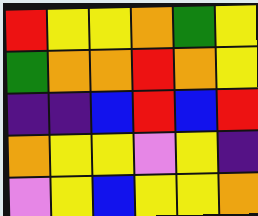[["red", "yellow", "yellow", "orange", "green", "yellow"], ["green", "orange", "orange", "red", "orange", "yellow"], ["indigo", "indigo", "blue", "red", "blue", "red"], ["orange", "yellow", "yellow", "violet", "yellow", "indigo"], ["violet", "yellow", "blue", "yellow", "yellow", "orange"]]